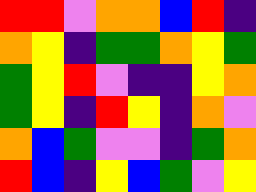[["red", "red", "violet", "orange", "orange", "blue", "red", "indigo"], ["orange", "yellow", "indigo", "green", "green", "orange", "yellow", "green"], ["green", "yellow", "red", "violet", "indigo", "indigo", "yellow", "orange"], ["green", "yellow", "indigo", "red", "yellow", "indigo", "orange", "violet"], ["orange", "blue", "green", "violet", "violet", "indigo", "green", "orange"], ["red", "blue", "indigo", "yellow", "blue", "green", "violet", "yellow"]]